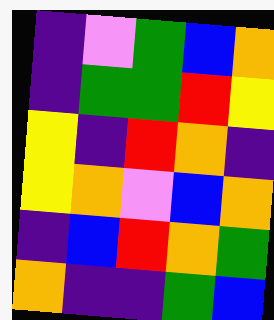[["indigo", "violet", "green", "blue", "orange"], ["indigo", "green", "green", "red", "yellow"], ["yellow", "indigo", "red", "orange", "indigo"], ["yellow", "orange", "violet", "blue", "orange"], ["indigo", "blue", "red", "orange", "green"], ["orange", "indigo", "indigo", "green", "blue"]]